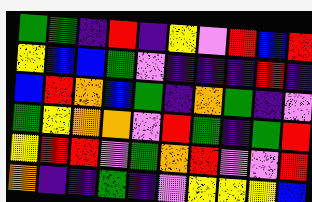[["green", "green", "indigo", "red", "indigo", "yellow", "violet", "red", "blue", "red"], ["yellow", "blue", "blue", "green", "violet", "indigo", "indigo", "indigo", "red", "indigo"], ["blue", "red", "orange", "blue", "green", "indigo", "orange", "green", "indigo", "violet"], ["green", "yellow", "orange", "orange", "violet", "red", "green", "indigo", "green", "red"], ["yellow", "red", "red", "violet", "green", "orange", "red", "violet", "violet", "red"], ["orange", "indigo", "indigo", "green", "indigo", "violet", "yellow", "yellow", "yellow", "blue"]]